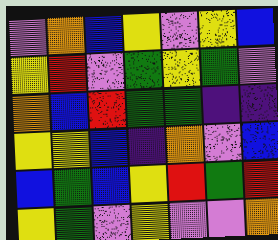[["violet", "orange", "blue", "yellow", "violet", "yellow", "blue"], ["yellow", "red", "violet", "green", "yellow", "green", "violet"], ["orange", "blue", "red", "green", "green", "indigo", "indigo"], ["yellow", "yellow", "blue", "indigo", "orange", "violet", "blue"], ["blue", "green", "blue", "yellow", "red", "green", "red"], ["yellow", "green", "violet", "yellow", "violet", "violet", "orange"]]